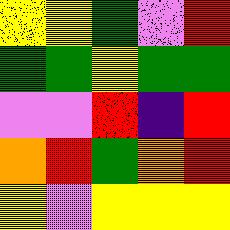[["yellow", "yellow", "green", "violet", "red"], ["green", "green", "yellow", "green", "green"], ["violet", "violet", "red", "indigo", "red"], ["orange", "red", "green", "orange", "red"], ["yellow", "violet", "yellow", "yellow", "yellow"]]